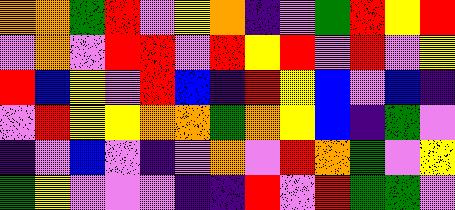[["orange", "orange", "green", "red", "violet", "yellow", "orange", "indigo", "violet", "green", "red", "yellow", "red"], ["violet", "orange", "violet", "red", "red", "violet", "red", "yellow", "red", "violet", "red", "violet", "yellow"], ["red", "blue", "yellow", "violet", "red", "blue", "indigo", "red", "yellow", "blue", "violet", "blue", "indigo"], ["violet", "red", "yellow", "yellow", "orange", "orange", "green", "orange", "yellow", "blue", "indigo", "green", "violet"], ["indigo", "violet", "blue", "violet", "indigo", "violet", "orange", "violet", "red", "orange", "green", "violet", "yellow"], ["green", "yellow", "violet", "violet", "violet", "indigo", "indigo", "red", "violet", "red", "green", "green", "violet"]]